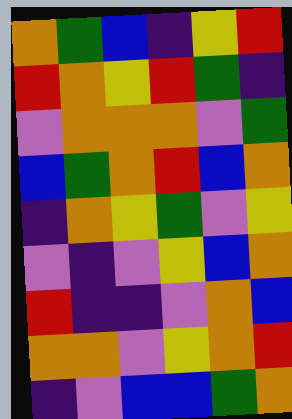[["orange", "green", "blue", "indigo", "yellow", "red"], ["red", "orange", "yellow", "red", "green", "indigo"], ["violet", "orange", "orange", "orange", "violet", "green"], ["blue", "green", "orange", "red", "blue", "orange"], ["indigo", "orange", "yellow", "green", "violet", "yellow"], ["violet", "indigo", "violet", "yellow", "blue", "orange"], ["red", "indigo", "indigo", "violet", "orange", "blue"], ["orange", "orange", "violet", "yellow", "orange", "red"], ["indigo", "violet", "blue", "blue", "green", "orange"]]